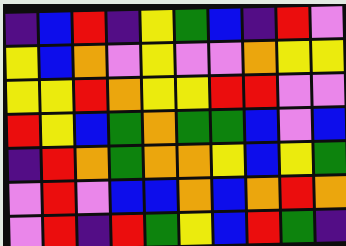[["indigo", "blue", "red", "indigo", "yellow", "green", "blue", "indigo", "red", "violet"], ["yellow", "blue", "orange", "violet", "yellow", "violet", "violet", "orange", "yellow", "yellow"], ["yellow", "yellow", "red", "orange", "yellow", "yellow", "red", "red", "violet", "violet"], ["red", "yellow", "blue", "green", "orange", "green", "green", "blue", "violet", "blue"], ["indigo", "red", "orange", "green", "orange", "orange", "yellow", "blue", "yellow", "green"], ["violet", "red", "violet", "blue", "blue", "orange", "blue", "orange", "red", "orange"], ["violet", "red", "indigo", "red", "green", "yellow", "blue", "red", "green", "indigo"]]